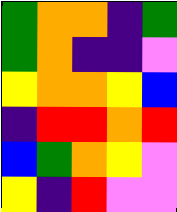[["green", "orange", "orange", "indigo", "green"], ["green", "orange", "indigo", "indigo", "violet"], ["yellow", "orange", "orange", "yellow", "blue"], ["indigo", "red", "red", "orange", "red"], ["blue", "green", "orange", "yellow", "violet"], ["yellow", "indigo", "red", "violet", "violet"]]